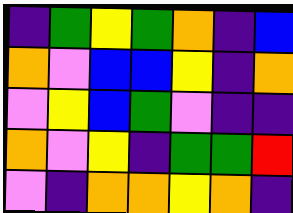[["indigo", "green", "yellow", "green", "orange", "indigo", "blue"], ["orange", "violet", "blue", "blue", "yellow", "indigo", "orange"], ["violet", "yellow", "blue", "green", "violet", "indigo", "indigo"], ["orange", "violet", "yellow", "indigo", "green", "green", "red"], ["violet", "indigo", "orange", "orange", "yellow", "orange", "indigo"]]